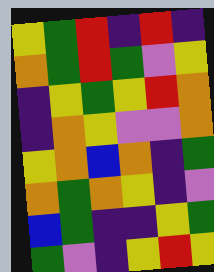[["yellow", "green", "red", "indigo", "red", "indigo"], ["orange", "green", "red", "green", "violet", "yellow"], ["indigo", "yellow", "green", "yellow", "red", "orange"], ["indigo", "orange", "yellow", "violet", "violet", "orange"], ["yellow", "orange", "blue", "orange", "indigo", "green"], ["orange", "green", "orange", "yellow", "indigo", "violet"], ["blue", "green", "indigo", "indigo", "yellow", "green"], ["green", "violet", "indigo", "yellow", "red", "yellow"]]